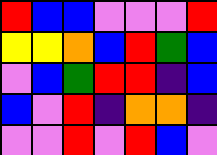[["red", "blue", "blue", "violet", "violet", "violet", "red"], ["yellow", "yellow", "orange", "blue", "red", "green", "blue"], ["violet", "blue", "green", "red", "red", "indigo", "blue"], ["blue", "violet", "red", "indigo", "orange", "orange", "indigo"], ["violet", "violet", "red", "violet", "red", "blue", "violet"]]